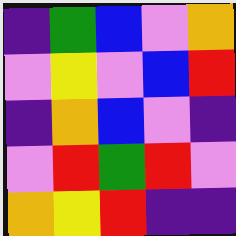[["indigo", "green", "blue", "violet", "orange"], ["violet", "yellow", "violet", "blue", "red"], ["indigo", "orange", "blue", "violet", "indigo"], ["violet", "red", "green", "red", "violet"], ["orange", "yellow", "red", "indigo", "indigo"]]